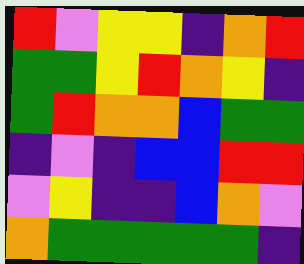[["red", "violet", "yellow", "yellow", "indigo", "orange", "red"], ["green", "green", "yellow", "red", "orange", "yellow", "indigo"], ["green", "red", "orange", "orange", "blue", "green", "green"], ["indigo", "violet", "indigo", "blue", "blue", "red", "red"], ["violet", "yellow", "indigo", "indigo", "blue", "orange", "violet"], ["orange", "green", "green", "green", "green", "green", "indigo"]]